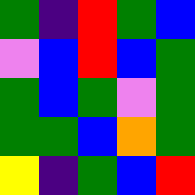[["green", "indigo", "red", "green", "blue"], ["violet", "blue", "red", "blue", "green"], ["green", "blue", "green", "violet", "green"], ["green", "green", "blue", "orange", "green"], ["yellow", "indigo", "green", "blue", "red"]]